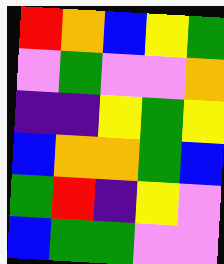[["red", "orange", "blue", "yellow", "green"], ["violet", "green", "violet", "violet", "orange"], ["indigo", "indigo", "yellow", "green", "yellow"], ["blue", "orange", "orange", "green", "blue"], ["green", "red", "indigo", "yellow", "violet"], ["blue", "green", "green", "violet", "violet"]]